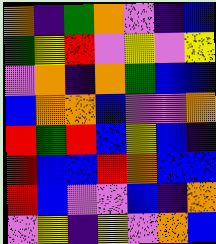[["orange", "indigo", "green", "orange", "violet", "indigo", "blue"], ["green", "yellow", "red", "violet", "yellow", "violet", "yellow"], ["violet", "orange", "indigo", "orange", "green", "blue", "blue"], ["blue", "orange", "orange", "blue", "violet", "violet", "orange"], ["red", "green", "red", "blue", "yellow", "blue", "indigo"], ["red", "blue", "blue", "red", "orange", "blue", "blue"], ["red", "blue", "violet", "violet", "blue", "indigo", "orange"], ["violet", "yellow", "indigo", "yellow", "violet", "orange", "blue"]]